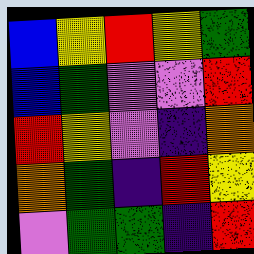[["blue", "yellow", "red", "yellow", "green"], ["blue", "green", "violet", "violet", "red"], ["red", "yellow", "violet", "indigo", "orange"], ["orange", "green", "indigo", "red", "yellow"], ["violet", "green", "green", "indigo", "red"]]